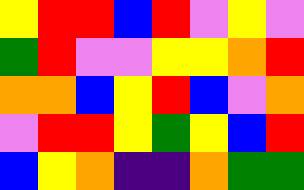[["yellow", "red", "red", "blue", "red", "violet", "yellow", "violet"], ["green", "red", "violet", "violet", "yellow", "yellow", "orange", "red"], ["orange", "orange", "blue", "yellow", "red", "blue", "violet", "orange"], ["violet", "red", "red", "yellow", "green", "yellow", "blue", "red"], ["blue", "yellow", "orange", "indigo", "indigo", "orange", "green", "green"]]